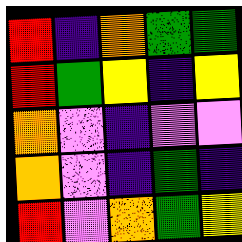[["red", "indigo", "orange", "green", "green"], ["red", "green", "yellow", "indigo", "yellow"], ["orange", "violet", "indigo", "violet", "violet"], ["orange", "violet", "indigo", "green", "indigo"], ["red", "violet", "orange", "green", "yellow"]]